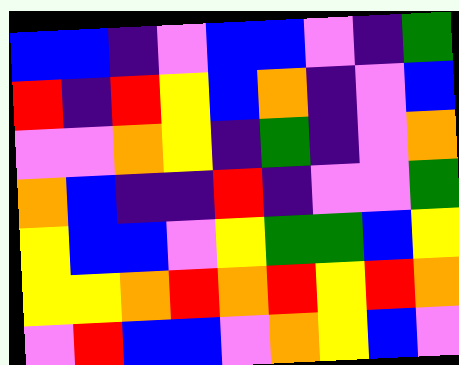[["blue", "blue", "indigo", "violet", "blue", "blue", "violet", "indigo", "green"], ["red", "indigo", "red", "yellow", "blue", "orange", "indigo", "violet", "blue"], ["violet", "violet", "orange", "yellow", "indigo", "green", "indigo", "violet", "orange"], ["orange", "blue", "indigo", "indigo", "red", "indigo", "violet", "violet", "green"], ["yellow", "blue", "blue", "violet", "yellow", "green", "green", "blue", "yellow"], ["yellow", "yellow", "orange", "red", "orange", "red", "yellow", "red", "orange"], ["violet", "red", "blue", "blue", "violet", "orange", "yellow", "blue", "violet"]]